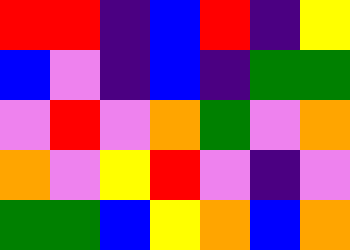[["red", "red", "indigo", "blue", "red", "indigo", "yellow"], ["blue", "violet", "indigo", "blue", "indigo", "green", "green"], ["violet", "red", "violet", "orange", "green", "violet", "orange"], ["orange", "violet", "yellow", "red", "violet", "indigo", "violet"], ["green", "green", "blue", "yellow", "orange", "blue", "orange"]]